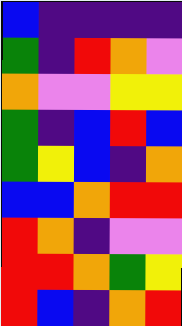[["blue", "indigo", "indigo", "indigo", "indigo"], ["green", "indigo", "red", "orange", "violet"], ["orange", "violet", "violet", "yellow", "yellow"], ["green", "indigo", "blue", "red", "blue"], ["green", "yellow", "blue", "indigo", "orange"], ["blue", "blue", "orange", "red", "red"], ["red", "orange", "indigo", "violet", "violet"], ["red", "red", "orange", "green", "yellow"], ["red", "blue", "indigo", "orange", "red"]]